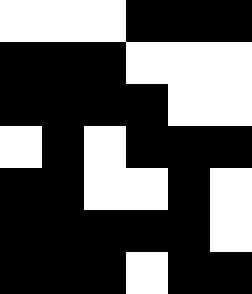[["white", "white", "white", "black", "black", "black"], ["black", "black", "black", "white", "white", "white"], ["black", "black", "black", "black", "white", "white"], ["white", "black", "white", "black", "black", "black"], ["black", "black", "white", "white", "black", "white"], ["black", "black", "black", "black", "black", "white"], ["black", "black", "black", "white", "black", "black"]]